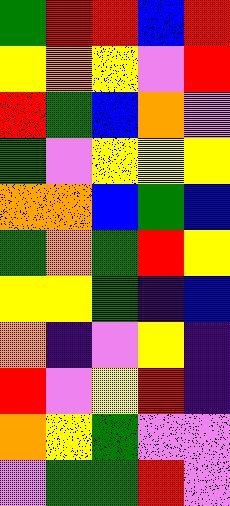[["green", "red", "red", "blue", "red"], ["yellow", "orange", "yellow", "violet", "red"], ["red", "green", "blue", "orange", "violet"], ["green", "violet", "yellow", "yellow", "yellow"], ["orange", "orange", "blue", "green", "blue"], ["green", "orange", "green", "red", "yellow"], ["yellow", "yellow", "green", "indigo", "blue"], ["orange", "indigo", "violet", "yellow", "indigo"], ["red", "violet", "yellow", "red", "indigo"], ["orange", "yellow", "green", "violet", "violet"], ["violet", "green", "green", "red", "violet"]]